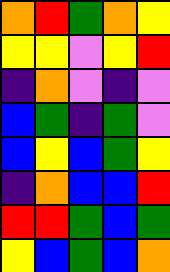[["orange", "red", "green", "orange", "yellow"], ["yellow", "yellow", "violet", "yellow", "red"], ["indigo", "orange", "violet", "indigo", "violet"], ["blue", "green", "indigo", "green", "violet"], ["blue", "yellow", "blue", "green", "yellow"], ["indigo", "orange", "blue", "blue", "red"], ["red", "red", "green", "blue", "green"], ["yellow", "blue", "green", "blue", "orange"]]